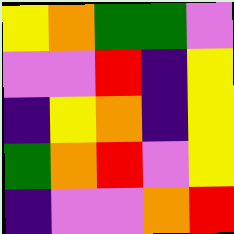[["yellow", "orange", "green", "green", "violet"], ["violet", "violet", "red", "indigo", "yellow"], ["indigo", "yellow", "orange", "indigo", "yellow"], ["green", "orange", "red", "violet", "yellow"], ["indigo", "violet", "violet", "orange", "red"]]